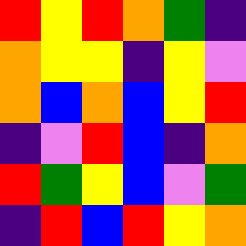[["red", "yellow", "red", "orange", "green", "indigo"], ["orange", "yellow", "yellow", "indigo", "yellow", "violet"], ["orange", "blue", "orange", "blue", "yellow", "red"], ["indigo", "violet", "red", "blue", "indigo", "orange"], ["red", "green", "yellow", "blue", "violet", "green"], ["indigo", "red", "blue", "red", "yellow", "orange"]]